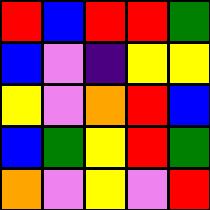[["red", "blue", "red", "red", "green"], ["blue", "violet", "indigo", "yellow", "yellow"], ["yellow", "violet", "orange", "red", "blue"], ["blue", "green", "yellow", "red", "green"], ["orange", "violet", "yellow", "violet", "red"]]